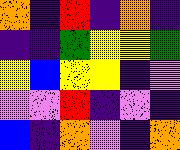[["orange", "indigo", "red", "indigo", "orange", "indigo"], ["indigo", "indigo", "green", "yellow", "yellow", "green"], ["yellow", "blue", "yellow", "yellow", "indigo", "violet"], ["violet", "violet", "red", "indigo", "violet", "indigo"], ["blue", "indigo", "orange", "violet", "indigo", "orange"]]